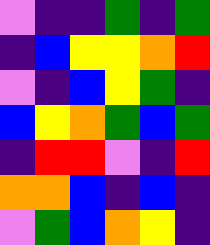[["violet", "indigo", "indigo", "green", "indigo", "green"], ["indigo", "blue", "yellow", "yellow", "orange", "red"], ["violet", "indigo", "blue", "yellow", "green", "indigo"], ["blue", "yellow", "orange", "green", "blue", "green"], ["indigo", "red", "red", "violet", "indigo", "red"], ["orange", "orange", "blue", "indigo", "blue", "indigo"], ["violet", "green", "blue", "orange", "yellow", "indigo"]]